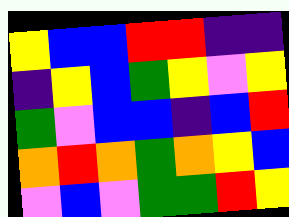[["yellow", "blue", "blue", "red", "red", "indigo", "indigo"], ["indigo", "yellow", "blue", "green", "yellow", "violet", "yellow"], ["green", "violet", "blue", "blue", "indigo", "blue", "red"], ["orange", "red", "orange", "green", "orange", "yellow", "blue"], ["violet", "blue", "violet", "green", "green", "red", "yellow"]]